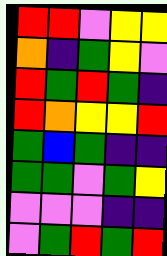[["red", "red", "violet", "yellow", "yellow"], ["orange", "indigo", "green", "yellow", "violet"], ["red", "green", "red", "green", "indigo"], ["red", "orange", "yellow", "yellow", "red"], ["green", "blue", "green", "indigo", "indigo"], ["green", "green", "violet", "green", "yellow"], ["violet", "violet", "violet", "indigo", "indigo"], ["violet", "green", "red", "green", "red"]]